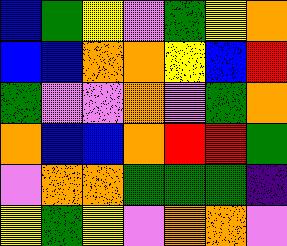[["blue", "green", "yellow", "violet", "green", "yellow", "orange"], ["blue", "blue", "orange", "orange", "yellow", "blue", "red"], ["green", "violet", "violet", "orange", "violet", "green", "orange"], ["orange", "blue", "blue", "orange", "red", "red", "green"], ["violet", "orange", "orange", "green", "green", "green", "indigo"], ["yellow", "green", "yellow", "violet", "orange", "orange", "violet"]]